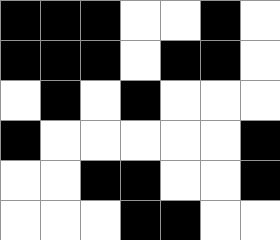[["black", "black", "black", "white", "white", "black", "white"], ["black", "black", "black", "white", "black", "black", "white"], ["white", "black", "white", "black", "white", "white", "white"], ["black", "white", "white", "white", "white", "white", "black"], ["white", "white", "black", "black", "white", "white", "black"], ["white", "white", "white", "black", "black", "white", "white"]]